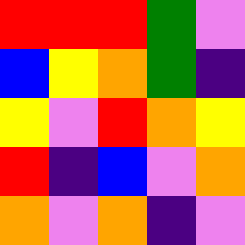[["red", "red", "red", "green", "violet"], ["blue", "yellow", "orange", "green", "indigo"], ["yellow", "violet", "red", "orange", "yellow"], ["red", "indigo", "blue", "violet", "orange"], ["orange", "violet", "orange", "indigo", "violet"]]